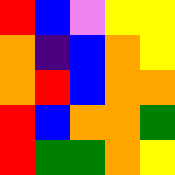[["red", "blue", "violet", "yellow", "yellow"], ["orange", "indigo", "blue", "orange", "yellow"], ["orange", "red", "blue", "orange", "orange"], ["red", "blue", "orange", "orange", "green"], ["red", "green", "green", "orange", "yellow"]]